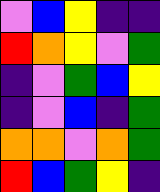[["violet", "blue", "yellow", "indigo", "indigo"], ["red", "orange", "yellow", "violet", "green"], ["indigo", "violet", "green", "blue", "yellow"], ["indigo", "violet", "blue", "indigo", "green"], ["orange", "orange", "violet", "orange", "green"], ["red", "blue", "green", "yellow", "indigo"]]